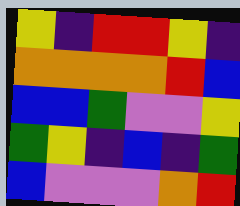[["yellow", "indigo", "red", "red", "yellow", "indigo"], ["orange", "orange", "orange", "orange", "red", "blue"], ["blue", "blue", "green", "violet", "violet", "yellow"], ["green", "yellow", "indigo", "blue", "indigo", "green"], ["blue", "violet", "violet", "violet", "orange", "red"]]